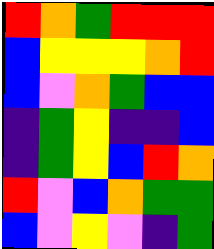[["red", "orange", "green", "red", "red", "red"], ["blue", "yellow", "yellow", "yellow", "orange", "red"], ["blue", "violet", "orange", "green", "blue", "blue"], ["indigo", "green", "yellow", "indigo", "indigo", "blue"], ["indigo", "green", "yellow", "blue", "red", "orange"], ["red", "violet", "blue", "orange", "green", "green"], ["blue", "violet", "yellow", "violet", "indigo", "green"]]